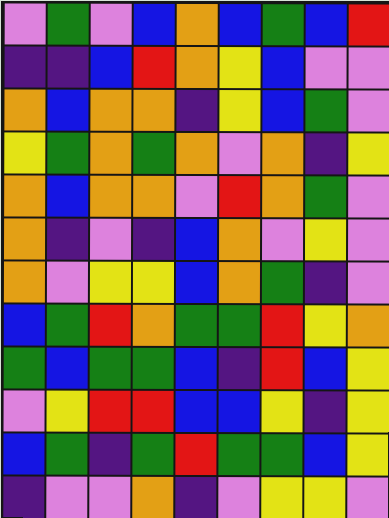[["violet", "green", "violet", "blue", "orange", "blue", "green", "blue", "red"], ["indigo", "indigo", "blue", "red", "orange", "yellow", "blue", "violet", "violet"], ["orange", "blue", "orange", "orange", "indigo", "yellow", "blue", "green", "violet"], ["yellow", "green", "orange", "green", "orange", "violet", "orange", "indigo", "yellow"], ["orange", "blue", "orange", "orange", "violet", "red", "orange", "green", "violet"], ["orange", "indigo", "violet", "indigo", "blue", "orange", "violet", "yellow", "violet"], ["orange", "violet", "yellow", "yellow", "blue", "orange", "green", "indigo", "violet"], ["blue", "green", "red", "orange", "green", "green", "red", "yellow", "orange"], ["green", "blue", "green", "green", "blue", "indigo", "red", "blue", "yellow"], ["violet", "yellow", "red", "red", "blue", "blue", "yellow", "indigo", "yellow"], ["blue", "green", "indigo", "green", "red", "green", "green", "blue", "yellow"], ["indigo", "violet", "violet", "orange", "indigo", "violet", "yellow", "yellow", "violet"]]